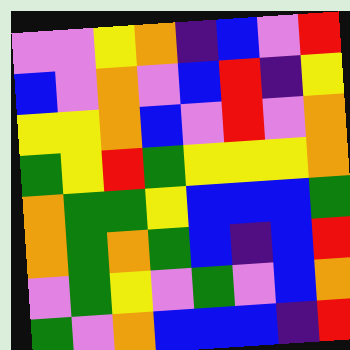[["violet", "violet", "yellow", "orange", "indigo", "blue", "violet", "red"], ["blue", "violet", "orange", "violet", "blue", "red", "indigo", "yellow"], ["yellow", "yellow", "orange", "blue", "violet", "red", "violet", "orange"], ["green", "yellow", "red", "green", "yellow", "yellow", "yellow", "orange"], ["orange", "green", "green", "yellow", "blue", "blue", "blue", "green"], ["orange", "green", "orange", "green", "blue", "indigo", "blue", "red"], ["violet", "green", "yellow", "violet", "green", "violet", "blue", "orange"], ["green", "violet", "orange", "blue", "blue", "blue", "indigo", "red"]]